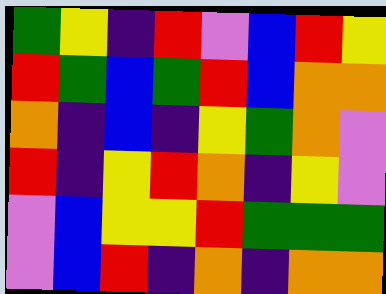[["green", "yellow", "indigo", "red", "violet", "blue", "red", "yellow"], ["red", "green", "blue", "green", "red", "blue", "orange", "orange"], ["orange", "indigo", "blue", "indigo", "yellow", "green", "orange", "violet"], ["red", "indigo", "yellow", "red", "orange", "indigo", "yellow", "violet"], ["violet", "blue", "yellow", "yellow", "red", "green", "green", "green"], ["violet", "blue", "red", "indigo", "orange", "indigo", "orange", "orange"]]